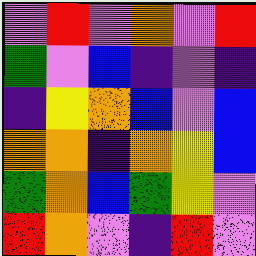[["violet", "red", "violet", "orange", "violet", "red"], ["green", "violet", "blue", "indigo", "violet", "indigo"], ["indigo", "yellow", "orange", "blue", "violet", "blue"], ["orange", "orange", "indigo", "orange", "yellow", "blue"], ["green", "orange", "blue", "green", "yellow", "violet"], ["red", "orange", "violet", "indigo", "red", "violet"]]